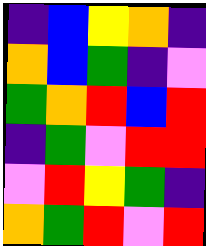[["indigo", "blue", "yellow", "orange", "indigo"], ["orange", "blue", "green", "indigo", "violet"], ["green", "orange", "red", "blue", "red"], ["indigo", "green", "violet", "red", "red"], ["violet", "red", "yellow", "green", "indigo"], ["orange", "green", "red", "violet", "red"]]